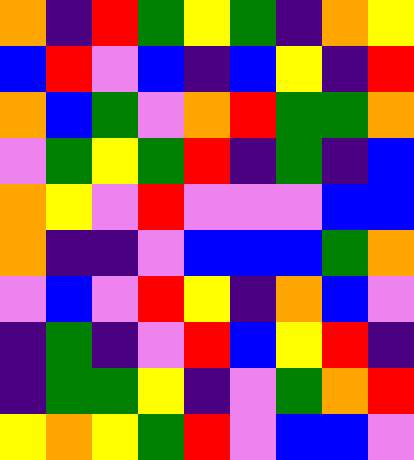[["orange", "indigo", "red", "green", "yellow", "green", "indigo", "orange", "yellow"], ["blue", "red", "violet", "blue", "indigo", "blue", "yellow", "indigo", "red"], ["orange", "blue", "green", "violet", "orange", "red", "green", "green", "orange"], ["violet", "green", "yellow", "green", "red", "indigo", "green", "indigo", "blue"], ["orange", "yellow", "violet", "red", "violet", "violet", "violet", "blue", "blue"], ["orange", "indigo", "indigo", "violet", "blue", "blue", "blue", "green", "orange"], ["violet", "blue", "violet", "red", "yellow", "indigo", "orange", "blue", "violet"], ["indigo", "green", "indigo", "violet", "red", "blue", "yellow", "red", "indigo"], ["indigo", "green", "green", "yellow", "indigo", "violet", "green", "orange", "red"], ["yellow", "orange", "yellow", "green", "red", "violet", "blue", "blue", "violet"]]